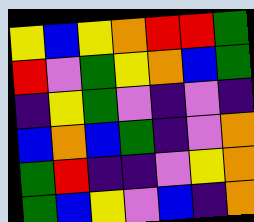[["yellow", "blue", "yellow", "orange", "red", "red", "green"], ["red", "violet", "green", "yellow", "orange", "blue", "green"], ["indigo", "yellow", "green", "violet", "indigo", "violet", "indigo"], ["blue", "orange", "blue", "green", "indigo", "violet", "orange"], ["green", "red", "indigo", "indigo", "violet", "yellow", "orange"], ["green", "blue", "yellow", "violet", "blue", "indigo", "orange"]]